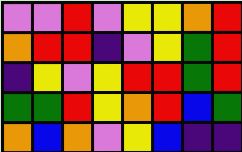[["violet", "violet", "red", "violet", "yellow", "yellow", "orange", "red"], ["orange", "red", "red", "indigo", "violet", "yellow", "green", "red"], ["indigo", "yellow", "violet", "yellow", "red", "red", "green", "red"], ["green", "green", "red", "yellow", "orange", "red", "blue", "green"], ["orange", "blue", "orange", "violet", "yellow", "blue", "indigo", "indigo"]]